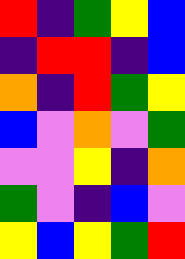[["red", "indigo", "green", "yellow", "blue"], ["indigo", "red", "red", "indigo", "blue"], ["orange", "indigo", "red", "green", "yellow"], ["blue", "violet", "orange", "violet", "green"], ["violet", "violet", "yellow", "indigo", "orange"], ["green", "violet", "indigo", "blue", "violet"], ["yellow", "blue", "yellow", "green", "red"]]